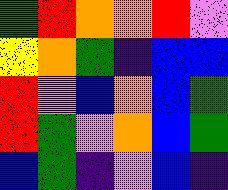[["green", "red", "orange", "orange", "red", "violet"], ["yellow", "orange", "green", "indigo", "blue", "blue"], ["red", "violet", "blue", "orange", "blue", "green"], ["red", "green", "violet", "orange", "blue", "green"], ["blue", "green", "indigo", "violet", "blue", "indigo"]]